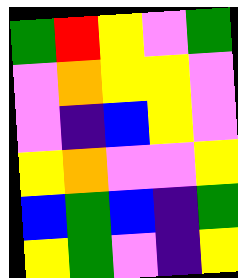[["green", "red", "yellow", "violet", "green"], ["violet", "orange", "yellow", "yellow", "violet"], ["violet", "indigo", "blue", "yellow", "violet"], ["yellow", "orange", "violet", "violet", "yellow"], ["blue", "green", "blue", "indigo", "green"], ["yellow", "green", "violet", "indigo", "yellow"]]